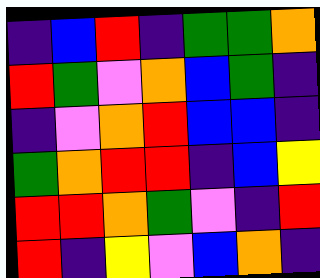[["indigo", "blue", "red", "indigo", "green", "green", "orange"], ["red", "green", "violet", "orange", "blue", "green", "indigo"], ["indigo", "violet", "orange", "red", "blue", "blue", "indigo"], ["green", "orange", "red", "red", "indigo", "blue", "yellow"], ["red", "red", "orange", "green", "violet", "indigo", "red"], ["red", "indigo", "yellow", "violet", "blue", "orange", "indigo"]]